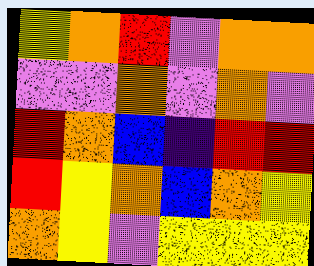[["yellow", "orange", "red", "violet", "orange", "orange"], ["violet", "violet", "orange", "violet", "orange", "violet"], ["red", "orange", "blue", "indigo", "red", "red"], ["red", "yellow", "orange", "blue", "orange", "yellow"], ["orange", "yellow", "violet", "yellow", "yellow", "yellow"]]